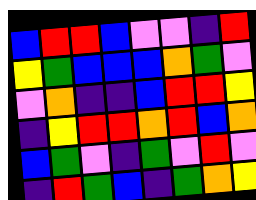[["blue", "red", "red", "blue", "violet", "violet", "indigo", "red"], ["yellow", "green", "blue", "blue", "blue", "orange", "green", "violet"], ["violet", "orange", "indigo", "indigo", "blue", "red", "red", "yellow"], ["indigo", "yellow", "red", "red", "orange", "red", "blue", "orange"], ["blue", "green", "violet", "indigo", "green", "violet", "red", "violet"], ["indigo", "red", "green", "blue", "indigo", "green", "orange", "yellow"]]